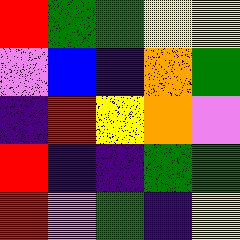[["red", "green", "green", "yellow", "yellow"], ["violet", "blue", "indigo", "orange", "green"], ["indigo", "red", "yellow", "orange", "violet"], ["red", "indigo", "indigo", "green", "green"], ["red", "violet", "green", "indigo", "yellow"]]